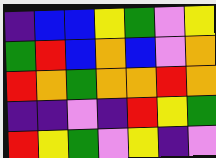[["indigo", "blue", "blue", "yellow", "green", "violet", "yellow"], ["green", "red", "blue", "orange", "blue", "violet", "orange"], ["red", "orange", "green", "orange", "orange", "red", "orange"], ["indigo", "indigo", "violet", "indigo", "red", "yellow", "green"], ["red", "yellow", "green", "violet", "yellow", "indigo", "violet"]]